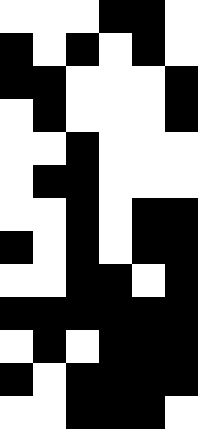[["white", "white", "white", "black", "black", "white"], ["black", "white", "black", "white", "black", "white"], ["black", "black", "white", "white", "white", "black"], ["white", "black", "white", "white", "white", "black"], ["white", "white", "black", "white", "white", "white"], ["white", "black", "black", "white", "white", "white"], ["white", "white", "black", "white", "black", "black"], ["black", "white", "black", "white", "black", "black"], ["white", "white", "black", "black", "white", "black"], ["black", "black", "black", "black", "black", "black"], ["white", "black", "white", "black", "black", "black"], ["black", "white", "black", "black", "black", "black"], ["white", "white", "black", "black", "black", "white"]]